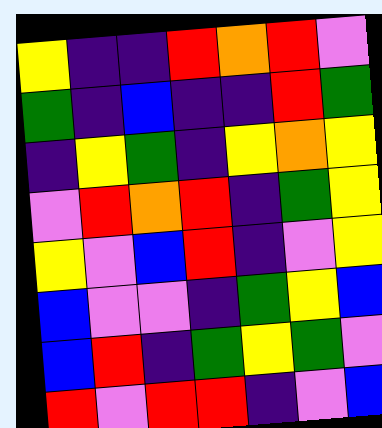[["yellow", "indigo", "indigo", "red", "orange", "red", "violet"], ["green", "indigo", "blue", "indigo", "indigo", "red", "green"], ["indigo", "yellow", "green", "indigo", "yellow", "orange", "yellow"], ["violet", "red", "orange", "red", "indigo", "green", "yellow"], ["yellow", "violet", "blue", "red", "indigo", "violet", "yellow"], ["blue", "violet", "violet", "indigo", "green", "yellow", "blue"], ["blue", "red", "indigo", "green", "yellow", "green", "violet"], ["red", "violet", "red", "red", "indigo", "violet", "blue"]]